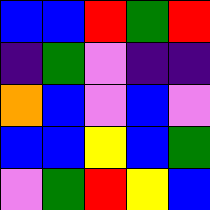[["blue", "blue", "red", "green", "red"], ["indigo", "green", "violet", "indigo", "indigo"], ["orange", "blue", "violet", "blue", "violet"], ["blue", "blue", "yellow", "blue", "green"], ["violet", "green", "red", "yellow", "blue"]]